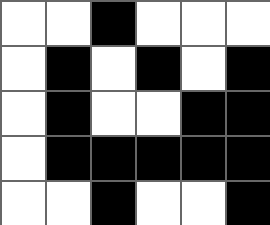[["white", "white", "black", "white", "white", "white"], ["white", "black", "white", "black", "white", "black"], ["white", "black", "white", "white", "black", "black"], ["white", "black", "black", "black", "black", "black"], ["white", "white", "black", "white", "white", "black"]]